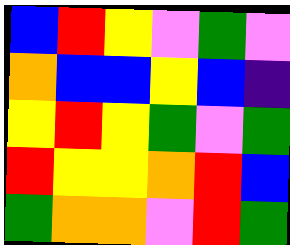[["blue", "red", "yellow", "violet", "green", "violet"], ["orange", "blue", "blue", "yellow", "blue", "indigo"], ["yellow", "red", "yellow", "green", "violet", "green"], ["red", "yellow", "yellow", "orange", "red", "blue"], ["green", "orange", "orange", "violet", "red", "green"]]